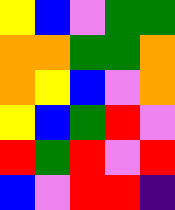[["yellow", "blue", "violet", "green", "green"], ["orange", "orange", "green", "green", "orange"], ["orange", "yellow", "blue", "violet", "orange"], ["yellow", "blue", "green", "red", "violet"], ["red", "green", "red", "violet", "red"], ["blue", "violet", "red", "red", "indigo"]]